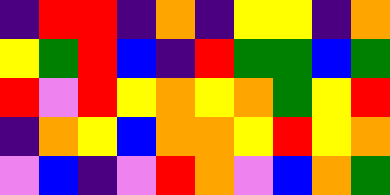[["indigo", "red", "red", "indigo", "orange", "indigo", "yellow", "yellow", "indigo", "orange"], ["yellow", "green", "red", "blue", "indigo", "red", "green", "green", "blue", "green"], ["red", "violet", "red", "yellow", "orange", "yellow", "orange", "green", "yellow", "red"], ["indigo", "orange", "yellow", "blue", "orange", "orange", "yellow", "red", "yellow", "orange"], ["violet", "blue", "indigo", "violet", "red", "orange", "violet", "blue", "orange", "green"]]